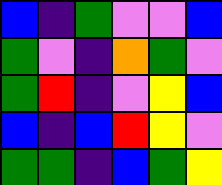[["blue", "indigo", "green", "violet", "violet", "blue"], ["green", "violet", "indigo", "orange", "green", "violet"], ["green", "red", "indigo", "violet", "yellow", "blue"], ["blue", "indigo", "blue", "red", "yellow", "violet"], ["green", "green", "indigo", "blue", "green", "yellow"]]